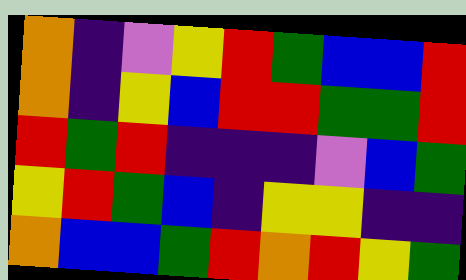[["orange", "indigo", "violet", "yellow", "red", "green", "blue", "blue", "red"], ["orange", "indigo", "yellow", "blue", "red", "red", "green", "green", "red"], ["red", "green", "red", "indigo", "indigo", "indigo", "violet", "blue", "green"], ["yellow", "red", "green", "blue", "indigo", "yellow", "yellow", "indigo", "indigo"], ["orange", "blue", "blue", "green", "red", "orange", "red", "yellow", "green"]]